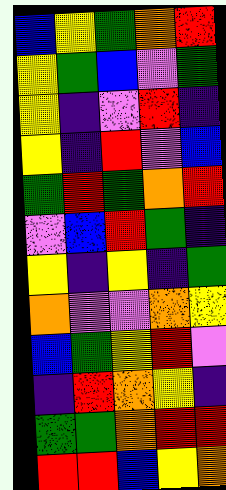[["blue", "yellow", "green", "orange", "red"], ["yellow", "green", "blue", "violet", "green"], ["yellow", "indigo", "violet", "red", "indigo"], ["yellow", "indigo", "red", "violet", "blue"], ["green", "red", "green", "orange", "red"], ["violet", "blue", "red", "green", "indigo"], ["yellow", "indigo", "yellow", "indigo", "green"], ["orange", "violet", "violet", "orange", "yellow"], ["blue", "green", "yellow", "red", "violet"], ["indigo", "red", "orange", "yellow", "indigo"], ["green", "green", "orange", "red", "red"], ["red", "red", "blue", "yellow", "orange"]]